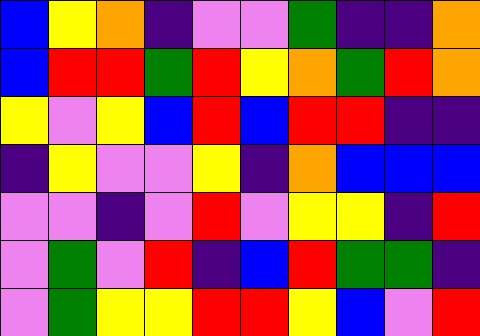[["blue", "yellow", "orange", "indigo", "violet", "violet", "green", "indigo", "indigo", "orange"], ["blue", "red", "red", "green", "red", "yellow", "orange", "green", "red", "orange"], ["yellow", "violet", "yellow", "blue", "red", "blue", "red", "red", "indigo", "indigo"], ["indigo", "yellow", "violet", "violet", "yellow", "indigo", "orange", "blue", "blue", "blue"], ["violet", "violet", "indigo", "violet", "red", "violet", "yellow", "yellow", "indigo", "red"], ["violet", "green", "violet", "red", "indigo", "blue", "red", "green", "green", "indigo"], ["violet", "green", "yellow", "yellow", "red", "red", "yellow", "blue", "violet", "red"]]